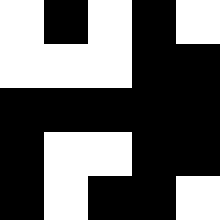[["white", "black", "white", "black", "white"], ["white", "white", "white", "black", "black"], ["black", "black", "black", "black", "black"], ["black", "white", "white", "black", "black"], ["black", "white", "black", "black", "white"]]